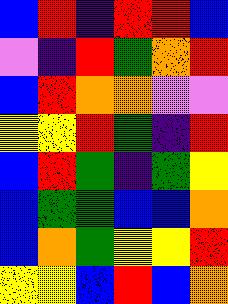[["blue", "red", "indigo", "red", "red", "blue"], ["violet", "indigo", "red", "green", "orange", "red"], ["blue", "red", "orange", "orange", "violet", "violet"], ["yellow", "yellow", "red", "green", "indigo", "red"], ["blue", "red", "green", "indigo", "green", "yellow"], ["blue", "green", "green", "blue", "blue", "orange"], ["blue", "orange", "green", "yellow", "yellow", "red"], ["yellow", "yellow", "blue", "red", "blue", "orange"]]